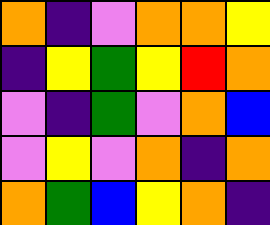[["orange", "indigo", "violet", "orange", "orange", "yellow"], ["indigo", "yellow", "green", "yellow", "red", "orange"], ["violet", "indigo", "green", "violet", "orange", "blue"], ["violet", "yellow", "violet", "orange", "indigo", "orange"], ["orange", "green", "blue", "yellow", "orange", "indigo"]]